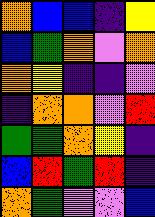[["orange", "blue", "blue", "indigo", "yellow"], ["blue", "green", "orange", "violet", "orange"], ["orange", "yellow", "indigo", "indigo", "violet"], ["indigo", "orange", "orange", "violet", "red"], ["green", "green", "orange", "yellow", "indigo"], ["blue", "red", "green", "red", "indigo"], ["orange", "green", "violet", "violet", "blue"]]